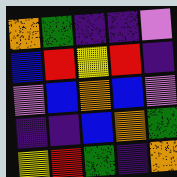[["orange", "green", "indigo", "indigo", "violet"], ["blue", "red", "yellow", "red", "indigo"], ["violet", "blue", "orange", "blue", "violet"], ["indigo", "indigo", "blue", "orange", "green"], ["yellow", "red", "green", "indigo", "orange"]]